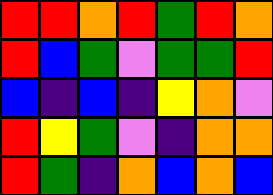[["red", "red", "orange", "red", "green", "red", "orange"], ["red", "blue", "green", "violet", "green", "green", "red"], ["blue", "indigo", "blue", "indigo", "yellow", "orange", "violet"], ["red", "yellow", "green", "violet", "indigo", "orange", "orange"], ["red", "green", "indigo", "orange", "blue", "orange", "blue"]]